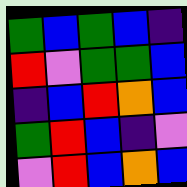[["green", "blue", "green", "blue", "indigo"], ["red", "violet", "green", "green", "blue"], ["indigo", "blue", "red", "orange", "blue"], ["green", "red", "blue", "indigo", "violet"], ["violet", "red", "blue", "orange", "blue"]]